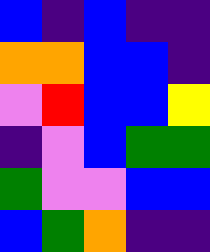[["blue", "indigo", "blue", "indigo", "indigo"], ["orange", "orange", "blue", "blue", "indigo"], ["violet", "red", "blue", "blue", "yellow"], ["indigo", "violet", "blue", "green", "green"], ["green", "violet", "violet", "blue", "blue"], ["blue", "green", "orange", "indigo", "indigo"]]